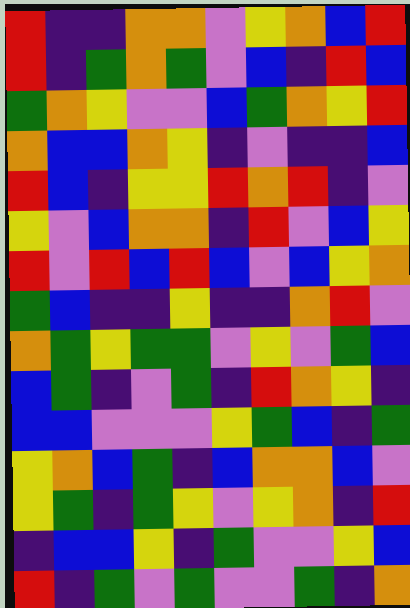[["red", "indigo", "indigo", "orange", "orange", "violet", "yellow", "orange", "blue", "red"], ["red", "indigo", "green", "orange", "green", "violet", "blue", "indigo", "red", "blue"], ["green", "orange", "yellow", "violet", "violet", "blue", "green", "orange", "yellow", "red"], ["orange", "blue", "blue", "orange", "yellow", "indigo", "violet", "indigo", "indigo", "blue"], ["red", "blue", "indigo", "yellow", "yellow", "red", "orange", "red", "indigo", "violet"], ["yellow", "violet", "blue", "orange", "orange", "indigo", "red", "violet", "blue", "yellow"], ["red", "violet", "red", "blue", "red", "blue", "violet", "blue", "yellow", "orange"], ["green", "blue", "indigo", "indigo", "yellow", "indigo", "indigo", "orange", "red", "violet"], ["orange", "green", "yellow", "green", "green", "violet", "yellow", "violet", "green", "blue"], ["blue", "green", "indigo", "violet", "green", "indigo", "red", "orange", "yellow", "indigo"], ["blue", "blue", "violet", "violet", "violet", "yellow", "green", "blue", "indigo", "green"], ["yellow", "orange", "blue", "green", "indigo", "blue", "orange", "orange", "blue", "violet"], ["yellow", "green", "indigo", "green", "yellow", "violet", "yellow", "orange", "indigo", "red"], ["indigo", "blue", "blue", "yellow", "indigo", "green", "violet", "violet", "yellow", "blue"], ["red", "indigo", "green", "violet", "green", "violet", "violet", "green", "indigo", "orange"]]